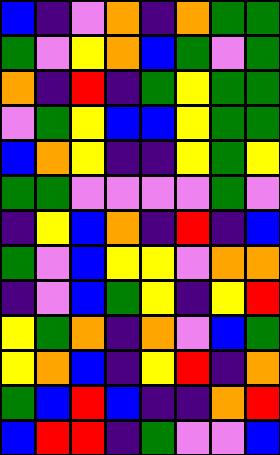[["blue", "indigo", "violet", "orange", "indigo", "orange", "green", "green"], ["green", "violet", "yellow", "orange", "blue", "green", "violet", "green"], ["orange", "indigo", "red", "indigo", "green", "yellow", "green", "green"], ["violet", "green", "yellow", "blue", "blue", "yellow", "green", "green"], ["blue", "orange", "yellow", "indigo", "indigo", "yellow", "green", "yellow"], ["green", "green", "violet", "violet", "violet", "violet", "green", "violet"], ["indigo", "yellow", "blue", "orange", "indigo", "red", "indigo", "blue"], ["green", "violet", "blue", "yellow", "yellow", "violet", "orange", "orange"], ["indigo", "violet", "blue", "green", "yellow", "indigo", "yellow", "red"], ["yellow", "green", "orange", "indigo", "orange", "violet", "blue", "green"], ["yellow", "orange", "blue", "indigo", "yellow", "red", "indigo", "orange"], ["green", "blue", "red", "blue", "indigo", "indigo", "orange", "red"], ["blue", "red", "red", "indigo", "green", "violet", "violet", "blue"]]